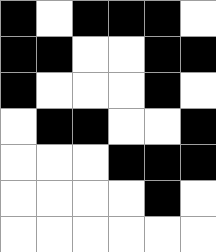[["black", "white", "black", "black", "black", "white"], ["black", "black", "white", "white", "black", "black"], ["black", "white", "white", "white", "black", "white"], ["white", "black", "black", "white", "white", "black"], ["white", "white", "white", "black", "black", "black"], ["white", "white", "white", "white", "black", "white"], ["white", "white", "white", "white", "white", "white"]]